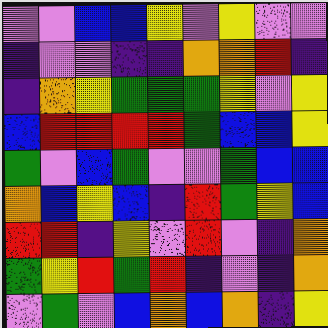[["violet", "violet", "blue", "blue", "yellow", "violet", "yellow", "violet", "violet"], ["indigo", "violet", "violet", "indigo", "indigo", "orange", "orange", "red", "indigo"], ["indigo", "orange", "yellow", "green", "green", "green", "yellow", "violet", "yellow"], ["blue", "red", "red", "red", "red", "green", "blue", "blue", "yellow"], ["green", "violet", "blue", "green", "violet", "violet", "green", "blue", "blue"], ["orange", "blue", "yellow", "blue", "indigo", "red", "green", "yellow", "blue"], ["red", "red", "indigo", "yellow", "violet", "red", "violet", "indigo", "orange"], ["green", "yellow", "red", "green", "red", "indigo", "violet", "indigo", "orange"], ["violet", "green", "violet", "blue", "orange", "blue", "orange", "indigo", "yellow"]]